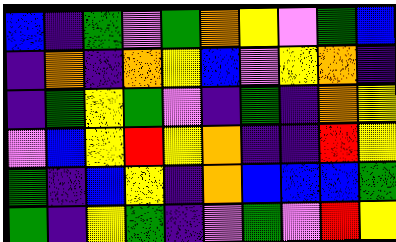[["blue", "indigo", "green", "violet", "green", "orange", "yellow", "violet", "green", "blue"], ["indigo", "orange", "indigo", "orange", "yellow", "blue", "violet", "yellow", "orange", "indigo"], ["indigo", "green", "yellow", "green", "violet", "indigo", "green", "indigo", "orange", "yellow"], ["violet", "blue", "yellow", "red", "yellow", "orange", "indigo", "indigo", "red", "yellow"], ["green", "indigo", "blue", "yellow", "indigo", "orange", "blue", "blue", "blue", "green"], ["green", "indigo", "yellow", "green", "indigo", "violet", "green", "violet", "red", "yellow"]]